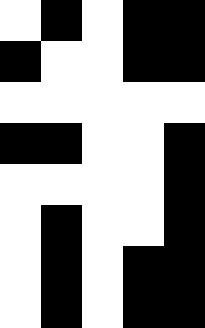[["white", "black", "white", "black", "black"], ["black", "white", "white", "black", "black"], ["white", "white", "white", "white", "white"], ["black", "black", "white", "white", "black"], ["white", "white", "white", "white", "black"], ["white", "black", "white", "white", "black"], ["white", "black", "white", "black", "black"], ["white", "black", "white", "black", "black"]]